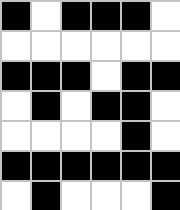[["black", "white", "black", "black", "black", "white"], ["white", "white", "white", "white", "white", "white"], ["black", "black", "black", "white", "black", "black"], ["white", "black", "white", "black", "black", "white"], ["white", "white", "white", "white", "black", "white"], ["black", "black", "black", "black", "black", "black"], ["white", "black", "white", "white", "white", "black"]]